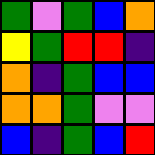[["green", "violet", "green", "blue", "orange"], ["yellow", "green", "red", "red", "indigo"], ["orange", "indigo", "green", "blue", "blue"], ["orange", "orange", "green", "violet", "violet"], ["blue", "indigo", "green", "blue", "red"]]